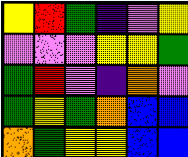[["yellow", "red", "green", "indigo", "violet", "yellow"], ["violet", "violet", "violet", "yellow", "yellow", "green"], ["green", "red", "violet", "indigo", "orange", "violet"], ["green", "yellow", "green", "orange", "blue", "blue"], ["orange", "green", "yellow", "yellow", "blue", "blue"]]